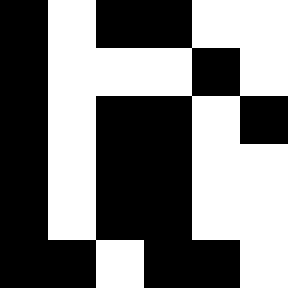[["black", "white", "black", "black", "white", "white"], ["black", "white", "white", "white", "black", "white"], ["black", "white", "black", "black", "white", "black"], ["black", "white", "black", "black", "white", "white"], ["black", "white", "black", "black", "white", "white"], ["black", "black", "white", "black", "black", "white"]]